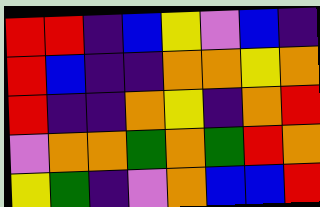[["red", "red", "indigo", "blue", "yellow", "violet", "blue", "indigo"], ["red", "blue", "indigo", "indigo", "orange", "orange", "yellow", "orange"], ["red", "indigo", "indigo", "orange", "yellow", "indigo", "orange", "red"], ["violet", "orange", "orange", "green", "orange", "green", "red", "orange"], ["yellow", "green", "indigo", "violet", "orange", "blue", "blue", "red"]]